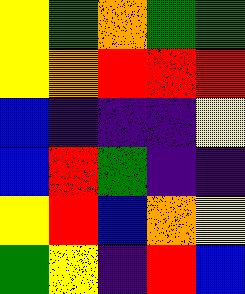[["yellow", "green", "orange", "green", "green"], ["yellow", "orange", "red", "red", "red"], ["blue", "indigo", "indigo", "indigo", "yellow"], ["blue", "red", "green", "indigo", "indigo"], ["yellow", "red", "blue", "orange", "yellow"], ["green", "yellow", "indigo", "red", "blue"]]